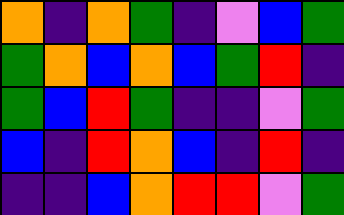[["orange", "indigo", "orange", "green", "indigo", "violet", "blue", "green"], ["green", "orange", "blue", "orange", "blue", "green", "red", "indigo"], ["green", "blue", "red", "green", "indigo", "indigo", "violet", "green"], ["blue", "indigo", "red", "orange", "blue", "indigo", "red", "indigo"], ["indigo", "indigo", "blue", "orange", "red", "red", "violet", "green"]]